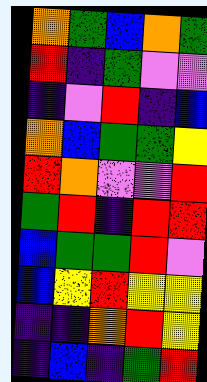[["orange", "green", "blue", "orange", "green"], ["red", "indigo", "green", "violet", "violet"], ["indigo", "violet", "red", "indigo", "blue"], ["orange", "blue", "green", "green", "yellow"], ["red", "orange", "violet", "violet", "red"], ["green", "red", "indigo", "red", "red"], ["blue", "green", "green", "red", "violet"], ["blue", "yellow", "red", "yellow", "yellow"], ["indigo", "indigo", "orange", "red", "yellow"], ["indigo", "blue", "indigo", "green", "red"]]